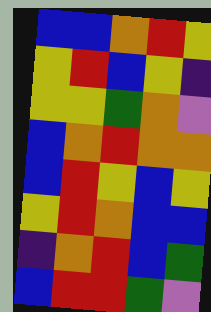[["blue", "blue", "orange", "red", "yellow"], ["yellow", "red", "blue", "yellow", "indigo"], ["yellow", "yellow", "green", "orange", "violet"], ["blue", "orange", "red", "orange", "orange"], ["blue", "red", "yellow", "blue", "yellow"], ["yellow", "red", "orange", "blue", "blue"], ["indigo", "orange", "red", "blue", "green"], ["blue", "red", "red", "green", "violet"]]